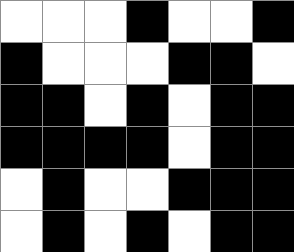[["white", "white", "white", "black", "white", "white", "black"], ["black", "white", "white", "white", "black", "black", "white"], ["black", "black", "white", "black", "white", "black", "black"], ["black", "black", "black", "black", "white", "black", "black"], ["white", "black", "white", "white", "black", "black", "black"], ["white", "black", "white", "black", "white", "black", "black"]]